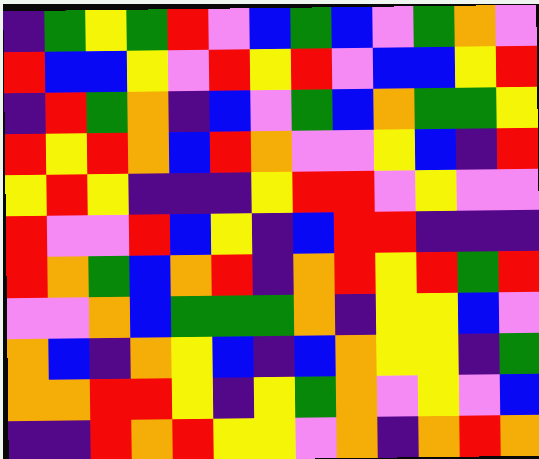[["indigo", "green", "yellow", "green", "red", "violet", "blue", "green", "blue", "violet", "green", "orange", "violet"], ["red", "blue", "blue", "yellow", "violet", "red", "yellow", "red", "violet", "blue", "blue", "yellow", "red"], ["indigo", "red", "green", "orange", "indigo", "blue", "violet", "green", "blue", "orange", "green", "green", "yellow"], ["red", "yellow", "red", "orange", "blue", "red", "orange", "violet", "violet", "yellow", "blue", "indigo", "red"], ["yellow", "red", "yellow", "indigo", "indigo", "indigo", "yellow", "red", "red", "violet", "yellow", "violet", "violet"], ["red", "violet", "violet", "red", "blue", "yellow", "indigo", "blue", "red", "red", "indigo", "indigo", "indigo"], ["red", "orange", "green", "blue", "orange", "red", "indigo", "orange", "red", "yellow", "red", "green", "red"], ["violet", "violet", "orange", "blue", "green", "green", "green", "orange", "indigo", "yellow", "yellow", "blue", "violet"], ["orange", "blue", "indigo", "orange", "yellow", "blue", "indigo", "blue", "orange", "yellow", "yellow", "indigo", "green"], ["orange", "orange", "red", "red", "yellow", "indigo", "yellow", "green", "orange", "violet", "yellow", "violet", "blue"], ["indigo", "indigo", "red", "orange", "red", "yellow", "yellow", "violet", "orange", "indigo", "orange", "red", "orange"]]